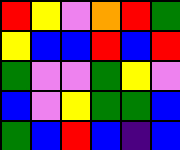[["red", "yellow", "violet", "orange", "red", "green"], ["yellow", "blue", "blue", "red", "blue", "red"], ["green", "violet", "violet", "green", "yellow", "violet"], ["blue", "violet", "yellow", "green", "green", "blue"], ["green", "blue", "red", "blue", "indigo", "blue"]]